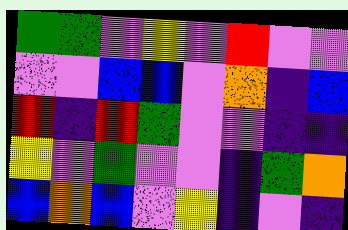[["green", "green", "violet", "yellow", "violet", "red", "violet", "violet"], ["violet", "violet", "blue", "blue", "violet", "orange", "indigo", "blue"], ["red", "indigo", "red", "green", "violet", "violet", "indigo", "indigo"], ["yellow", "violet", "green", "violet", "violet", "indigo", "green", "orange"], ["blue", "orange", "blue", "violet", "yellow", "indigo", "violet", "indigo"]]